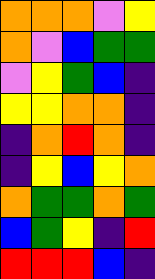[["orange", "orange", "orange", "violet", "yellow"], ["orange", "violet", "blue", "green", "green"], ["violet", "yellow", "green", "blue", "indigo"], ["yellow", "yellow", "orange", "orange", "indigo"], ["indigo", "orange", "red", "orange", "indigo"], ["indigo", "yellow", "blue", "yellow", "orange"], ["orange", "green", "green", "orange", "green"], ["blue", "green", "yellow", "indigo", "red"], ["red", "red", "red", "blue", "indigo"]]